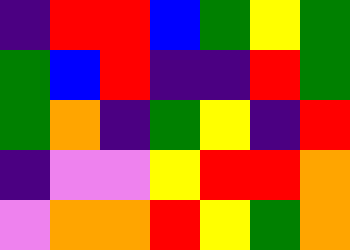[["indigo", "red", "red", "blue", "green", "yellow", "green"], ["green", "blue", "red", "indigo", "indigo", "red", "green"], ["green", "orange", "indigo", "green", "yellow", "indigo", "red"], ["indigo", "violet", "violet", "yellow", "red", "red", "orange"], ["violet", "orange", "orange", "red", "yellow", "green", "orange"]]